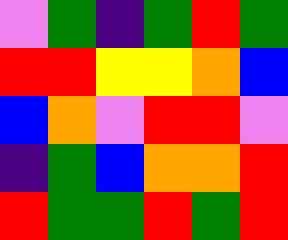[["violet", "green", "indigo", "green", "red", "green"], ["red", "red", "yellow", "yellow", "orange", "blue"], ["blue", "orange", "violet", "red", "red", "violet"], ["indigo", "green", "blue", "orange", "orange", "red"], ["red", "green", "green", "red", "green", "red"]]